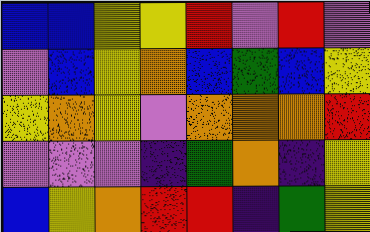[["blue", "blue", "yellow", "yellow", "red", "violet", "red", "violet"], ["violet", "blue", "yellow", "orange", "blue", "green", "blue", "yellow"], ["yellow", "orange", "yellow", "violet", "orange", "orange", "orange", "red"], ["violet", "violet", "violet", "indigo", "green", "orange", "indigo", "yellow"], ["blue", "yellow", "orange", "red", "red", "indigo", "green", "yellow"]]